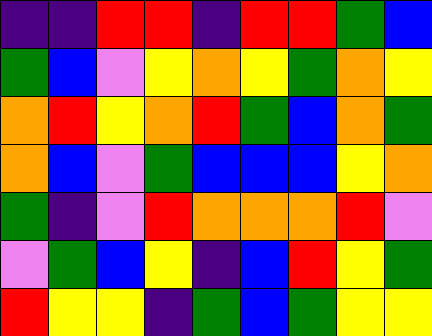[["indigo", "indigo", "red", "red", "indigo", "red", "red", "green", "blue"], ["green", "blue", "violet", "yellow", "orange", "yellow", "green", "orange", "yellow"], ["orange", "red", "yellow", "orange", "red", "green", "blue", "orange", "green"], ["orange", "blue", "violet", "green", "blue", "blue", "blue", "yellow", "orange"], ["green", "indigo", "violet", "red", "orange", "orange", "orange", "red", "violet"], ["violet", "green", "blue", "yellow", "indigo", "blue", "red", "yellow", "green"], ["red", "yellow", "yellow", "indigo", "green", "blue", "green", "yellow", "yellow"]]